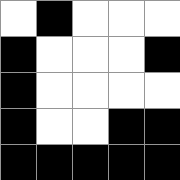[["white", "black", "white", "white", "white"], ["black", "white", "white", "white", "black"], ["black", "white", "white", "white", "white"], ["black", "white", "white", "black", "black"], ["black", "black", "black", "black", "black"]]